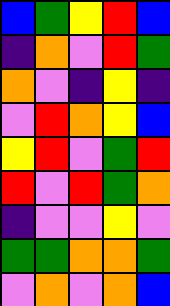[["blue", "green", "yellow", "red", "blue"], ["indigo", "orange", "violet", "red", "green"], ["orange", "violet", "indigo", "yellow", "indigo"], ["violet", "red", "orange", "yellow", "blue"], ["yellow", "red", "violet", "green", "red"], ["red", "violet", "red", "green", "orange"], ["indigo", "violet", "violet", "yellow", "violet"], ["green", "green", "orange", "orange", "green"], ["violet", "orange", "violet", "orange", "blue"]]